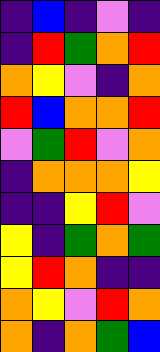[["indigo", "blue", "indigo", "violet", "indigo"], ["indigo", "red", "green", "orange", "red"], ["orange", "yellow", "violet", "indigo", "orange"], ["red", "blue", "orange", "orange", "red"], ["violet", "green", "red", "violet", "orange"], ["indigo", "orange", "orange", "orange", "yellow"], ["indigo", "indigo", "yellow", "red", "violet"], ["yellow", "indigo", "green", "orange", "green"], ["yellow", "red", "orange", "indigo", "indigo"], ["orange", "yellow", "violet", "red", "orange"], ["orange", "indigo", "orange", "green", "blue"]]